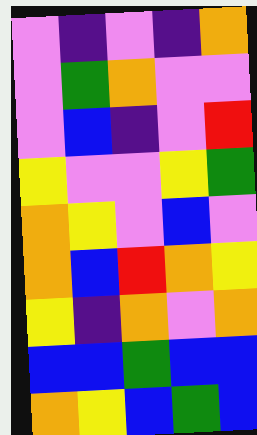[["violet", "indigo", "violet", "indigo", "orange"], ["violet", "green", "orange", "violet", "violet"], ["violet", "blue", "indigo", "violet", "red"], ["yellow", "violet", "violet", "yellow", "green"], ["orange", "yellow", "violet", "blue", "violet"], ["orange", "blue", "red", "orange", "yellow"], ["yellow", "indigo", "orange", "violet", "orange"], ["blue", "blue", "green", "blue", "blue"], ["orange", "yellow", "blue", "green", "blue"]]